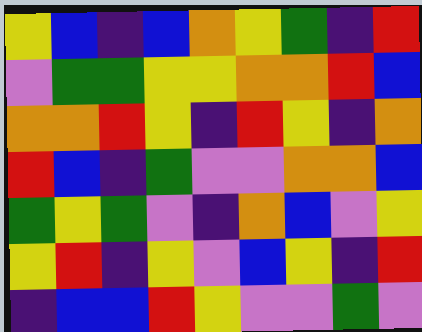[["yellow", "blue", "indigo", "blue", "orange", "yellow", "green", "indigo", "red"], ["violet", "green", "green", "yellow", "yellow", "orange", "orange", "red", "blue"], ["orange", "orange", "red", "yellow", "indigo", "red", "yellow", "indigo", "orange"], ["red", "blue", "indigo", "green", "violet", "violet", "orange", "orange", "blue"], ["green", "yellow", "green", "violet", "indigo", "orange", "blue", "violet", "yellow"], ["yellow", "red", "indigo", "yellow", "violet", "blue", "yellow", "indigo", "red"], ["indigo", "blue", "blue", "red", "yellow", "violet", "violet", "green", "violet"]]